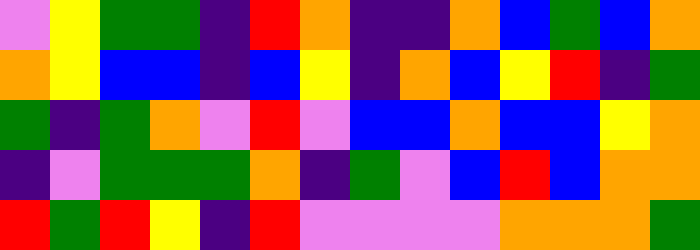[["violet", "yellow", "green", "green", "indigo", "red", "orange", "indigo", "indigo", "orange", "blue", "green", "blue", "orange"], ["orange", "yellow", "blue", "blue", "indigo", "blue", "yellow", "indigo", "orange", "blue", "yellow", "red", "indigo", "green"], ["green", "indigo", "green", "orange", "violet", "red", "violet", "blue", "blue", "orange", "blue", "blue", "yellow", "orange"], ["indigo", "violet", "green", "green", "green", "orange", "indigo", "green", "violet", "blue", "red", "blue", "orange", "orange"], ["red", "green", "red", "yellow", "indigo", "red", "violet", "violet", "violet", "violet", "orange", "orange", "orange", "green"]]